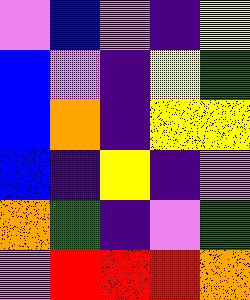[["violet", "blue", "violet", "indigo", "yellow"], ["blue", "violet", "indigo", "yellow", "green"], ["blue", "orange", "indigo", "yellow", "yellow"], ["blue", "indigo", "yellow", "indigo", "violet"], ["orange", "green", "indigo", "violet", "green"], ["violet", "red", "red", "red", "orange"]]